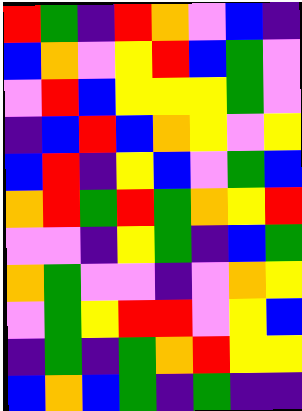[["red", "green", "indigo", "red", "orange", "violet", "blue", "indigo"], ["blue", "orange", "violet", "yellow", "red", "blue", "green", "violet"], ["violet", "red", "blue", "yellow", "yellow", "yellow", "green", "violet"], ["indigo", "blue", "red", "blue", "orange", "yellow", "violet", "yellow"], ["blue", "red", "indigo", "yellow", "blue", "violet", "green", "blue"], ["orange", "red", "green", "red", "green", "orange", "yellow", "red"], ["violet", "violet", "indigo", "yellow", "green", "indigo", "blue", "green"], ["orange", "green", "violet", "violet", "indigo", "violet", "orange", "yellow"], ["violet", "green", "yellow", "red", "red", "violet", "yellow", "blue"], ["indigo", "green", "indigo", "green", "orange", "red", "yellow", "yellow"], ["blue", "orange", "blue", "green", "indigo", "green", "indigo", "indigo"]]